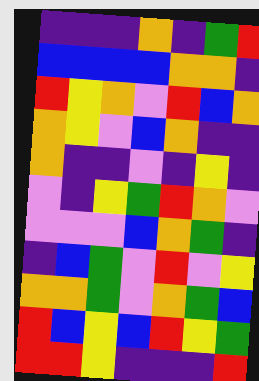[["indigo", "indigo", "indigo", "orange", "indigo", "green", "red"], ["blue", "blue", "blue", "blue", "orange", "orange", "indigo"], ["red", "yellow", "orange", "violet", "red", "blue", "orange"], ["orange", "yellow", "violet", "blue", "orange", "indigo", "indigo"], ["orange", "indigo", "indigo", "violet", "indigo", "yellow", "indigo"], ["violet", "indigo", "yellow", "green", "red", "orange", "violet"], ["violet", "violet", "violet", "blue", "orange", "green", "indigo"], ["indigo", "blue", "green", "violet", "red", "violet", "yellow"], ["orange", "orange", "green", "violet", "orange", "green", "blue"], ["red", "blue", "yellow", "blue", "red", "yellow", "green"], ["red", "red", "yellow", "indigo", "indigo", "indigo", "red"]]